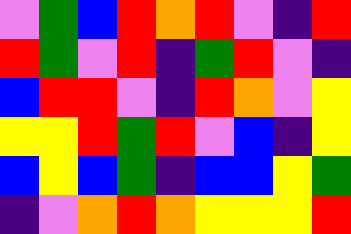[["violet", "green", "blue", "red", "orange", "red", "violet", "indigo", "red"], ["red", "green", "violet", "red", "indigo", "green", "red", "violet", "indigo"], ["blue", "red", "red", "violet", "indigo", "red", "orange", "violet", "yellow"], ["yellow", "yellow", "red", "green", "red", "violet", "blue", "indigo", "yellow"], ["blue", "yellow", "blue", "green", "indigo", "blue", "blue", "yellow", "green"], ["indigo", "violet", "orange", "red", "orange", "yellow", "yellow", "yellow", "red"]]